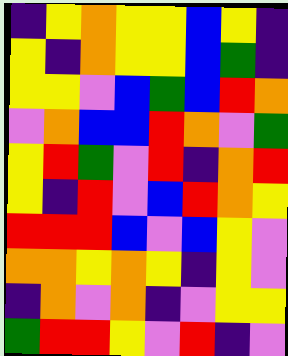[["indigo", "yellow", "orange", "yellow", "yellow", "blue", "yellow", "indigo"], ["yellow", "indigo", "orange", "yellow", "yellow", "blue", "green", "indigo"], ["yellow", "yellow", "violet", "blue", "green", "blue", "red", "orange"], ["violet", "orange", "blue", "blue", "red", "orange", "violet", "green"], ["yellow", "red", "green", "violet", "red", "indigo", "orange", "red"], ["yellow", "indigo", "red", "violet", "blue", "red", "orange", "yellow"], ["red", "red", "red", "blue", "violet", "blue", "yellow", "violet"], ["orange", "orange", "yellow", "orange", "yellow", "indigo", "yellow", "violet"], ["indigo", "orange", "violet", "orange", "indigo", "violet", "yellow", "yellow"], ["green", "red", "red", "yellow", "violet", "red", "indigo", "violet"]]